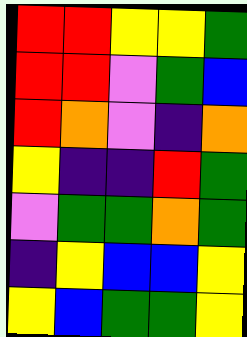[["red", "red", "yellow", "yellow", "green"], ["red", "red", "violet", "green", "blue"], ["red", "orange", "violet", "indigo", "orange"], ["yellow", "indigo", "indigo", "red", "green"], ["violet", "green", "green", "orange", "green"], ["indigo", "yellow", "blue", "blue", "yellow"], ["yellow", "blue", "green", "green", "yellow"]]